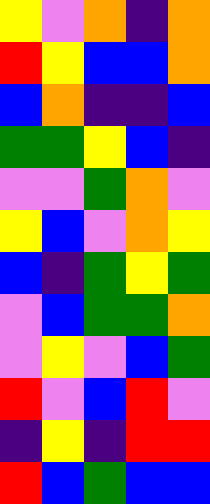[["yellow", "violet", "orange", "indigo", "orange"], ["red", "yellow", "blue", "blue", "orange"], ["blue", "orange", "indigo", "indigo", "blue"], ["green", "green", "yellow", "blue", "indigo"], ["violet", "violet", "green", "orange", "violet"], ["yellow", "blue", "violet", "orange", "yellow"], ["blue", "indigo", "green", "yellow", "green"], ["violet", "blue", "green", "green", "orange"], ["violet", "yellow", "violet", "blue", "green"], ["red", "violet", "blue", "red", "violet"], ["indigo", "yellow", "indigo", "red", "red"], ["red", "blue", "green", "blue", "blue"]]